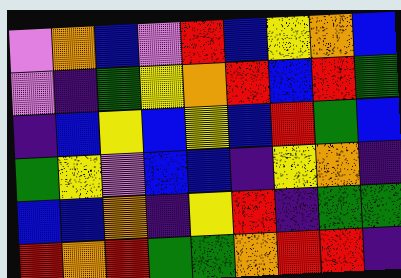[["violet", "orange", "blue", "violet", "red", "blue", "yellow", "orange", "blue"], ["violet", "indigo", "green", "yellow", "orange", "red", "blue", "red", "green"], ["indigo", "blue", "yellow", "blue", "yellow", "blue", "red", "green", "blue"], ["green", "yellow", "violet", "blue", "blue", "indigo", "yellow", "orange", "indigo"], ["blue", "blue", "orange", "indigo", "yellow", "red", "indigo", "green", "green"], ["red", "orange", "red", "green", "green", "orange", "red", "red", "indigo"]]